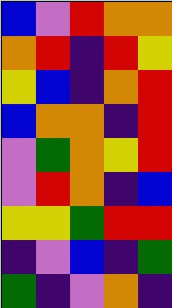[["blue", "violet", "red", "orange", "orange"], ["orange", "red", "indigo", "red", "yellow"], ["yellow", "blue", "indigo", "orange", "red"], ["blue", "orange", "orange", "indigo", "red"], ["violet", "green", "orange", "yellow", "red"], ["violet", "red", "orange", "indigo", "blue"], ["yellow", "yellow", "green", "red", "red"], ["indigo", "violet", "blue", "indigo", "green"], ["green", "indigo", "violet", "orange", "indigo"]]